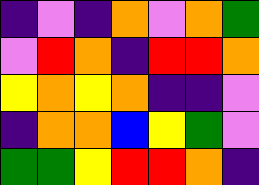[["indigo", "violet", "indigo", "orange", "violet", "orange", "green"], ["violet", "red", "orange", "indigo", "red", "red", "orange"], ["yellow", "orange", "yellow", "orange", "indigo", "indigo", "violet"], ["indigo", "orange", "orange", "blue", "yellow", "green", "violet"], ["green", "green", "yellow", "red", "red", "orange", "indigo"]]